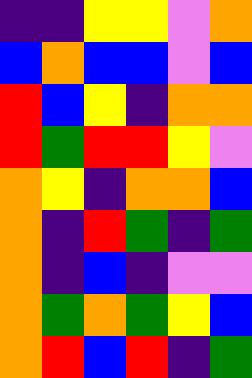[["indigo", "indigo", "yellow", "yellow", "violet", "orange"], ["blue", "orange", "blue", "blue", "violet", "blue"], ["red", "blue", "yellow", "indigo", "orange", "orange"], ["red", "green", "red", "red", "yellow", "violet"], ["orange", "yellow", "indigo", "orange", "orange", "blue"], ["orange", "indigo", "red", "green", "indigo", "green"], ["orange", "indigo", "blue", "indigo", "violet", "violet"], ["orange", "green", "orange", "green", "yellow", "blue"], ["orange", "red", "blue", "red", "indigo", "green"]]